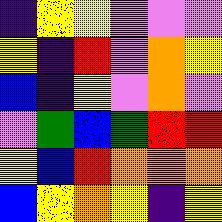[["indigo", "yellow", "yellow", "violet", "violet", "violet"], ["yellow", "indigo", "red", "violet", "orange", "yellow"], ["blue", "indigo", "yellow", "violet", "orange", "violet"], ["violet", "green", "blue", "green", "red", "red"], ["yellow", "blue", "red", "orange", "orange", "orange"], ["blue", "yellow", "orange", "yellow", "indigo", "yellow"]]